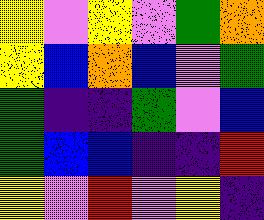[["yellow", "violet", "yellow", "violet", "green", "orange"], ["yellow", "blue", "orange", "blue", "violet", "green"], ["green", "indigo", "indigo", "green", "violet", "blue"], ["green", "blue", "blue", "indigo", "indigo", "red"], ["yellow", "violet", "red", "violet", "yellow", "indigo"]]